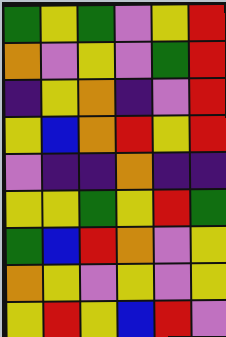[["green", "yellow", "green", "violet", "yellow", "red"], ["orange", "violet", "yellow", "violet", "green", "red"], ["indigo", "yellow", "orange", "indigo", "violet", "red"], ["yellow", "blue", "orange", "red", "yellow", "red"], ["violet", "indigo", "indigo", "orange", "indigo", "indigo"], ["yellow", "yellow", "green", "yellow", "red", "green"], ["green", "blue", "red", "orange", "violet", "yellow"], ["orange", "yellow", "violet", "yellow", "violet", "yellow"], ["yellow", "red", "yellow", "blue", "red", "violet"]]